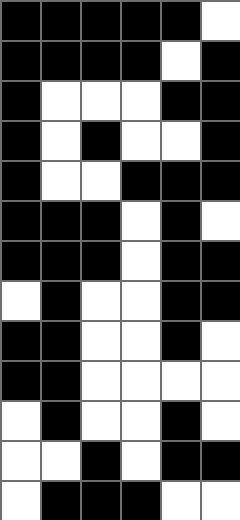[["black", "black", "black", "black", "black", "white"], ["black", "black", "black", "black", "white", "black"], ["black", "white", "white", "white", "black", "black"], ["black", "white", "black", "white", "white", "black"], ["black", "white", "white", "black", "black", "black"], ["black", "black", "black", "white", "black", "white"], ["black", "black", "black", "white", "black", "black"], ["white", "black", "white", "white", "black", "black"], ["black", "black", "white", "white", "black", "white"], ["black", "black", "white", "white", "white", "white"], ["white", "black", "white", "white", "black", "white"], ["white", "white", "black", "white", "black", "black"], ["white", "black", "black", "black", "white", "white"]]